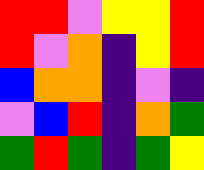[["red", "red", "violet", "yellow", "yellow", "red"], ["red", "violet", "orange", "indigo", "yellow", "red"], ["blue", "orange", "orange", "indigo", "violet", "indigo"], ["violet", "blue", "red", "indigo", "orange", "green"], ["green", "red", "green", "indigo", "green", "yellow"]]